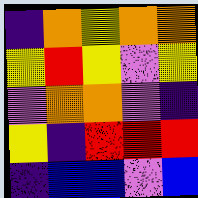[["indigo", "orange", "yellow", "orange", "orange"], ["yellow", "red", "yellow", "violet", "yellow"], ["violet", "orange", "orange", "violet", "indigo"], ["yellow", "indigo", "red", "red", "red"], ["indigo", "blue", "blue", "violet", "blue"]]